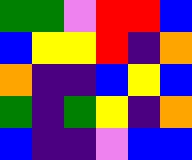[["green", "green", "violet", "red", "red", "blue"], ["blue", "yellow", "yellow", "red", "indigo", "orange"], ["orange", "indigo", "indigo", "blue", "yellow", "blue"], ["green", "indigo", "green", "yellow", "indigo", "orange"], ["blue", "indigo", "indigo", "violet", "blue", "blue"]]